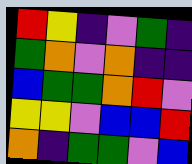[["red", "yellow", "indigo", "violet", "green", "indigo"], ["green", "orange", "violet", "orange", "indigo", "indigo"], ["blue", "green", "green", "orange", "red", "violet"], ["yellow", "yellow", "violet", "blue", "blue", "red"], ["orange", "indigo", "green", "green", "violet", "blue"]]